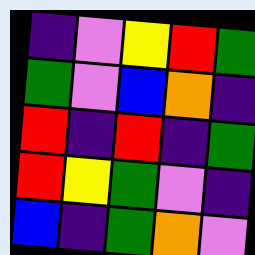[["indigo", "violet", "yellow", "red", "green"], ["green", "violet", "blue", "orange", "indigo"], ["red", "indigo", "red", "indigo", "green"], ["red", "yellow", "green", "violet", "indigo"], ["blue", "indigo", "green", "orange", "violet"]]